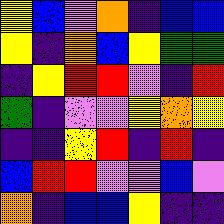[["yellow", "blue", "violet", "orange", "indigo", "blue", "blue"], ["yellow", "indigo", "orange", "blue", "yellow", "green", "green"], ["indigo", "yellow", "red", "red", "violet", "indigo", "red"], ["green", "indigo", "violet", "violet", "yellow", "orange", "yellow"], ["indigo", "indigo", "yellow", "red", "indigo", "red", "indigo"], ["blue", "red", "red", "violet", "violet", "blue", "violet"], ["orange", "indigo", "blue", "blue", "yellow", "indigo", "indigo"]]